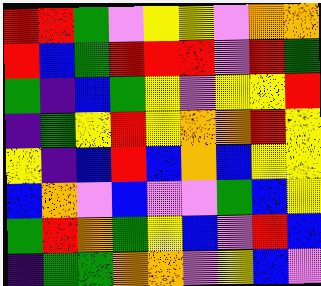[["red", "red", "green", "violet", "yellow", "yellow", "violet", "orange", "orange"], ["red", "blue", "green", "red", "red", "red", "violet", "red", "green"], ["green", "indigo", "blue", "green", "yellow", "violet", "yellow", "yellow", "red"], ["indigo", "green", "yellow", "red", "yellow", "orange", "orange", "red", "yellow"], ["yellow", "indigo", "blue", "red", "blue", "orange", "blue", "yellow", "yellow"], ["blue", "orange", "violet", "blue", "violet", "violet", "green", "blue", "yellow"], ["green", "red", "orange", "green", "yellow", "blue", "violet", "red", "blue"], ["indigo", "green", "green", "orange", "orange", "violet", "yellow", "blue", "violet"]]